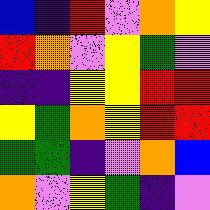[["blue", "indigo", "red", "violet", "orange", "yellow"], ["red", "orange", "violet", "yellow", "green", "violet"], ["indigo", "indigo", "yellow", "yellow", "red", "red"], ["yellow", "green", "orange", "yellow", "red", "red"], ["green", "green", "indigo", "violet", "orange", "blue"], ["orange", "violet", "yellow", "green", "indigo", "violet"]]